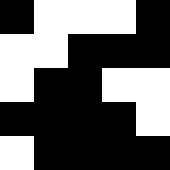[["black", "white", "white", "white", "black"], ["white", "white", "black", "black", "black"], ["white", "black", "black", "white", "white"], ["black", "black", "black", "black", "white"], ["white", "black", "black", "black", "black"]]